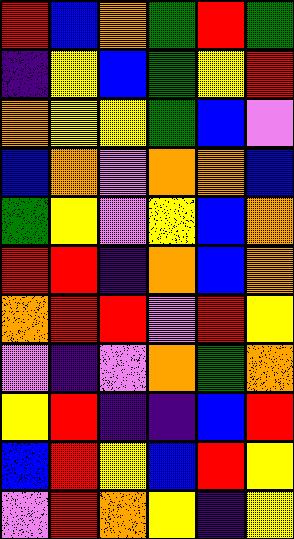[["red", "blue", "orange", "green", "red", "green"], ["indigo", "yellow", "blue", "green", "yellow", "red"], ["orange", "yellow", "yellow", "green", "blue", "violet"], ["blue", "orange", "violet", "orange", "orange", "blue"], ["green", "yellow", "violet", "yellow", "blue", "orange"], ["red", "red", "indigo", "orange", "blue", "orange"], ["orange", "red", "red", "violet", "red", "yellow"], ["violet", "indigo", "violet", "orange", "green", "orange"], ["yellow", "red", "indigo", "indigo", "blue", "red"], ["blue", "red", "yellow", "blue", "red", "yellow"], ["violet", "red", "orange", "yellow", "indigo", "yellow"]]